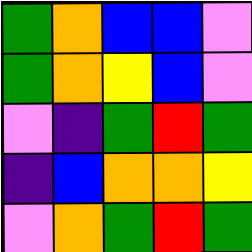[["green", "orange", "blue", "blue", "violet"], ["green", "orange", "yellow", "blue", "violet"], ["violet", "indigo", "green", "red", "green"], ["indigo", "blue", "orange", "orange", "yellow"], ["violet", "orange", "green", "red", "green"]]